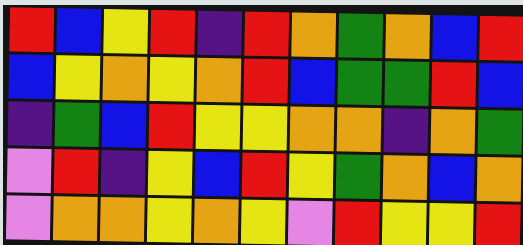[["red", "blue", "yellow", "red", "indigo", "red", "orange", "green", "orange", "blue", "red"], ["blue", "yellow", "orange", "yellow", "orange", "red", "blue", "green", "green", "red", "blue"], ["indigo", "green", "blue", "red", "yellow", "yellow", "orange", "orange", "indigo", "orange", "green"], ["violet", "red", "indigo", "yellow", "blue", "red", "yellow", "green", "orange", "blue", "orange"], ["violet", "orange", "orange", "yellow", "orange", "yellow", "violet", "red", "yellow", "yellow", "red"]]